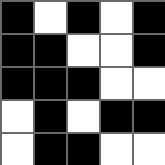[["black", "white", "black", "white", "black"], ["black", "black", "white", "white", "black"], ["black", "black", "black", "white", "white"], ["white", "black", "white", "black", "black"], ["white", "black", "black", "white", "white"]]